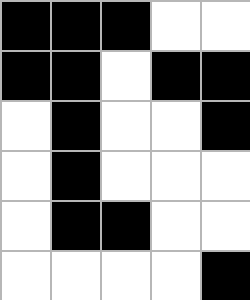[["black", "black", "black", "white", "white"], ["black", "black", "white", "black", "black"], ["white", "black", "white", "white", "black"], ["white", "black", "white", "white", "white"], ["white", "black", "black", "white", "white"], ["white", "white", "white", "white", "black"]]